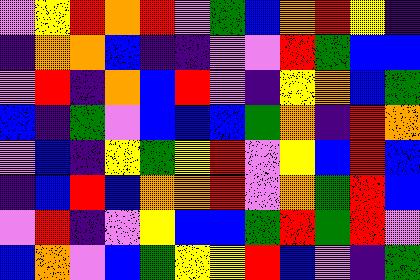[["violet", "yellow", "red", "orange", "red", "violet", "green", "blue", "orange", "red", "yellow", "indigo"], ["indigo", "orange", "orange", "blue", "indigo", "indigo", "violet", "violet", "red", "green", "blue", "blue"], ["violet", "red", "indigo", "orange", "blue", "red", "violet", "indigo", "yellow", "orange", "blue", "green"], ["blue", "indigo", "green", "violet", "blue", "blue", "blue", "green", "orange", "indigo", "red", "orange"], ["violet", "blue", "indigo", "yellow", "green", "yellow", "red", "violet", "yellow", "blue", "red", "blue"], ["indigo", "blue", "red", "blue", "orange", "orange", "red", "violet", "orange", "green", "red", "blue"], ["violet", "red", "indigo", "violet", "yellow", "blue", "blue", "green", "red", "green", "red", "violet"], ["blue", "orange", "violet", "blue", "green", "yellow", "yellow", "red", "blue", "violet", "indigo", "green"]]